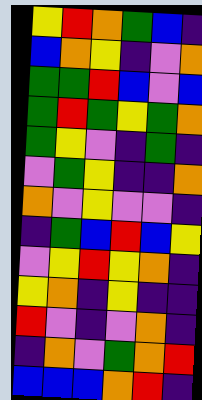[["yellow", "red", "orange", "green", "blue", "indigo"], ["blue", "orange", "yellow", "indigo", "violet", "orange"], ["green", "green", "red", "blue", "violet", "blue"], ["green", "red", "green", "yellow", "green", "orange"], ["green", "yellow", "violet", "indigo", "green", "indigo"], ["violet", "green", "yellow", "indigo", "indigo", "orange"], ["orange", "violet", "yellow", "violet", "violet", "indigo"], ["indigo", "green", "blue", "red", "blue", "yellow"], ["violet", "yellow", "red", "yellow", "orange", "indigo"], ["yellow", "orange", "indigo", "yellow", "indigo", "indigo"], ["red", "violet", "indigo", "violet", "orange", "indigo"], ["indigo", "orange", "violet", "green", "orange", "red"], ["blue", "blue", "blue", "orange", "red", "indigo"]]